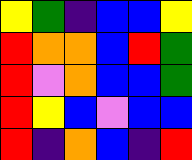[["yellow", "green", "indigo", "blue", "blue", "yellow"], ["red", "orange", "orange", "blue", "red", "green"], ["red", "violet", "orange", "blue", "blue", "green"], ["red", "yellow", "blue", "violet", "blue", "blue"], ["red", "indigo", "orange", "blue", "indigo", "red"]]